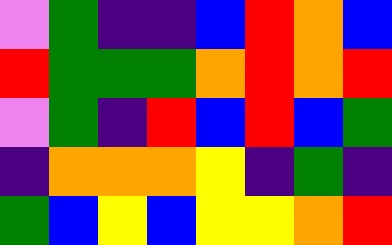[["violet", "green", "indigo", "indigo", "blue", "red", "orange", "blue"], ["red", "green", "green", "green", "orange", "red", "orange", "red"], ["violet", "green", "indigo", "red", "blue", "red", "blue", "green"], ["indigo", "orange", "orange", "orange", "yellow", "indigo", "green", "indigo"], ["green", "blue", "yellow", "blue", "yellow", "yellow", "orange", "red"]]